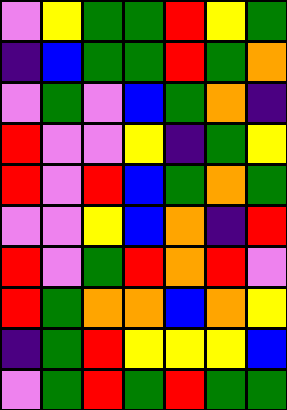[["violet", "yellow", "green", "green", "red", "yellow", "green"], ["indigo", "blue", "green", "green", "red", "green", "orange"], ["violet", "green", "violet", "blue", "green", "orange", "indigo"], ["red", "violet", "violet", "yellow", "indigo", "green", "yellow"], ["red", "violet", "red", "blue", "green", "orange", "green"], ["violet", "violet", "yellow", "blue", "orange", "indigo", "red"], ["red", "violet", "green", "red", "orange", "red", "violet"], ["red", "green", "orange", "orange", "blue", "orange", "yellow"], ["indigo", "green", "red", "yellow", "yellow", "yellow", "blue"], ["violet", "green", "red", "green", "red", "green", "green"]]